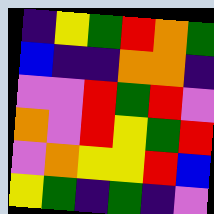[["indigo", "yellow", "green", "red", "orange", "green"], ["blue", "indigo", "indigo", "orange", "orange", "indigo"], ["violet", "violet", "red", "green", "red", "violet"], ["orange", "violet", "red", "yellow", "green", "red"], ["violet", "orange", "yellow", "yellow", "red", "blue"], ["yellow", "green", "indigo", "green", "indigo", "violet"]]